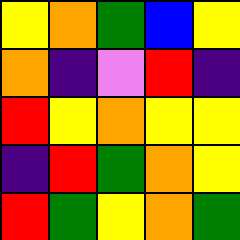[["yellow", "orange", "green", "blue", "yellow"], ["orange", "indigo", "violet", "red", "indigo"], ["red", "yellow", "orange", "yellow", "yellow"], ["indigo", "red", "green", "orange", "yellow"], ["red", "green", "yellow", "orange", "green"]]